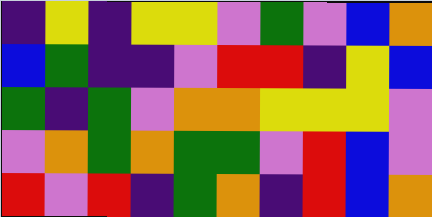[["indigo", "yellow", "indigo", "yellow", "yellow", "violet", "green", "violet", "blue", "orange"], ["blue", "green", "indigo", "indigo", "violet", "red", "red", "indigo", "yellow", "blue"], ["green", "indigo", "green", "violet", "orange", "orange", "yellow", "yellow", "yellow", "violet"], ["violet", "orange", "green", "orange", "green", "green", "violet", "red", "blue", "violet"], ["red", "violet", "red", "indigo", "green", "orange", "indigo", "red", "blue", "orange"]]